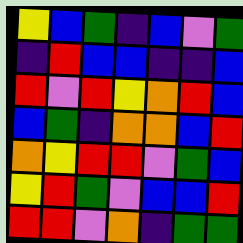[["yellow", "blue", "green", "indigo", "blue", "violet", "green"], ["indigo", "red", "blue", "blue", "indigo", "indigo", "blue"], ["red", "violet", "red", "yellow", "orange", "red", "blue"], ["blue", "green", "indigo", "orange", "orange", "blue", "red"], ["orange", "yellow", "red", "red", "violet", "green", "blue"], ["yellow", "red", "green", "violet", "blue", "blue", "red"], ["red", "red", "violet", "orange", "indigo", "green", "green"]]